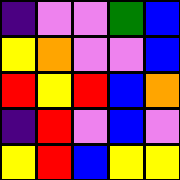[["indigo", "violet", "violet", "green", "blue"], ["yellow", "orange", "violet", "violet", "blue"], ["red", "yellow", "red", "blue", "orange"], ["indigo", "red", "violet", "blue", "violet"], ["yellow", "red", "blue", "yellow", "yellow"]]